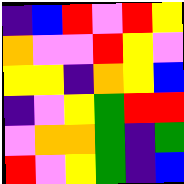[["indigo", "blue", "red", "violet", "red", "yellow"], ["orange", "violet", "violet", "red", "yellow", "violet"], ["yellow", "yellow", "indigo", "orange", "yellow", "blue"], ["indigo", "violet", "yellow", "green", "red", "red"], ["violet", "orange", "orange", "green", "indigo", "green"], ["red", "violet", "yellow", "green", "indigo", "blue"]]